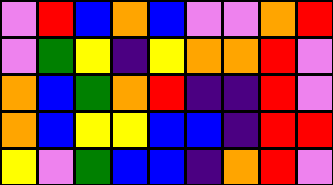[["violet", "red", "blue", "orange", "blue", "violet", "violet", "orange", "red"], ["violet", "green", "yellow", "indigo", "yellow", "orange", "orange", "red", "violet"], ["orange", "blue", "green", "orange", "red", "indigo", "indigo", "red", "violet"], ["orange", "blue", "yellow", "yellow", "blue", "blue", "indigo", "red", "red"], ["yellow", "violet", "green", "blue", "blue", "indigo", "orange", "red", "violet"]]